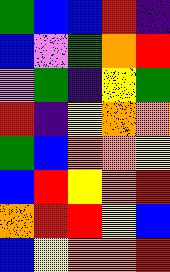[["green", "blue", "blue", "red", "indigo"], ["blue", "violet", "green", "orange", "red"], ["violet", "green", "indigo", "yellow", "green"], ["red", "indigo", "yellow", "orange", "orange"], ["green", "blue", "orange", "orange", "yellow"], ["blue", "red", "yellow", "orange", "red"], ["orange", "red", "red", "yellow", "blue"], ["blue", "yellow", "orange", "orange", "red"]]